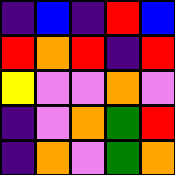[["indigo", "blue", "indigo", "red", "blue"], ["red", "orange", "red", "indigo", "red"], ["yellow", "violet", "violet", "orange", "violet"], ["indigo", "violet", "orange", "green", "red"], ["indigo", "orange", "violet", "green", "orange"]]